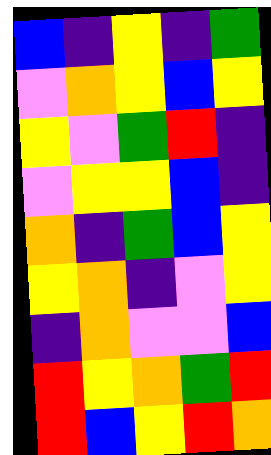[["blue", "indigo", "yellow", "indigo", "green"], ["violet", "orange", "yellow", "blue", "yellow"], ["yellow", "violet", "green", "red", "indigo"], ["violet", "yellow", "yellow", "blue", "indigo"], ["orange", "indigo", "green", "blue", "yellow"], ["yellow", "orange", "indigo", "violet", "yellow"], ["indigo", "orange", "violet", "violet", "blue"], ["red", "yellow", "orange", "green", "red"], ["red", "blue", "yellow", "red", "orange"]]